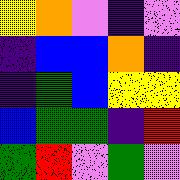[["yellow", "orange", "violet", "indigo", "violet"], ["indigo", "blue", "blue", "orange", "indigo"], ["indigo", "green", "blue", "yellow", "yellow"], ["blue", "green", "green", "indigo", "red"], ["green", "red", "violet", "green", "violet"]]